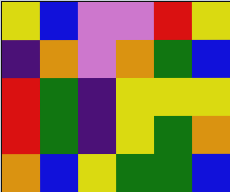[["yellow", "blue", "violet", "violet", "red", "yellow"], ["indigo", "orange", "violet", "orange", "green", "blue"], ["red", "green", "indigo", "yellow", "yellow", "yellow"], ["red", "green", "indigo", "yellow", "green", "orange"], ["orange", "blue", "yellow", "green", "green", "blue"]]